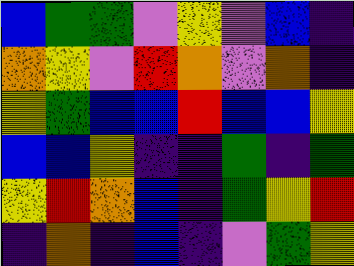[["blue", "green", "green", "violet", "yellow", "violet", "blue", "indigo"], ["orange", "yellow", "violet", "red", "orange", "violet", "orange", "indigo"], ["yellow", "green", "blue", "blue", "red", "blue", "blue", "yellow"], ["blue", "blue", "yellow", "indigo", "indigo", "green", "indigo", "green"], ["yellow", "red", "orange", "blue", "indigo", "green", "yellow", "red"], ["indigo", "orange", "indigo", "blue", "indigo", "violet", "green", "yellow"]]